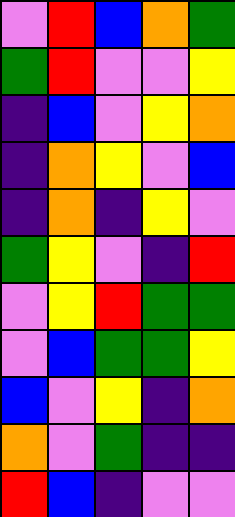[["violet", "red", "blue", "orange", "green"], ["green", "red", "violet", "violet", "yellow"], ["indigo", "blue", "violet", "yellow", "orange"], ["indigo", "orange", "yellow", "violet", "blue"], ["indigo", "orange", "indigo", "yellow", "violet"], ["green", "yellow", "violet", "indigo", "red"], ["violet", "yellow", "red", "green", "green"], ["violet", "blue", "green", "green", "yellow"], ["blue", "violet", "yellow", "indigo", "orange"], ["orange", "violet", "green", "indigo", "indigo"], ["red", "blue", "indigo", "violet", "violet"]]